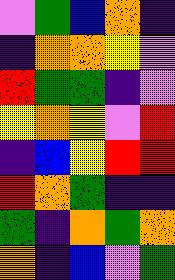[["violet", "green", "blue", "orange", "indigo"], ["indigo", "orange", "orange", "yellow", "violet"], ["red", "green", "green", "indigo", "violet"], ["yellow", "orange", "yellow", "violet", "red"], ["indigo", "blue", "yellow", "red", "red"], ["red", "orange", "green", "indigo", "indigo"], ["green", "indigo", "orange", "green", "orange"], ["orange", "indigo", "blue", "violet", "green"]]